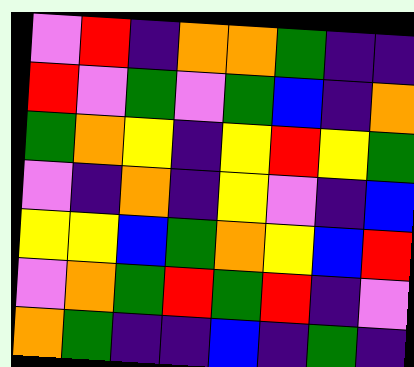[["violet", "red", "indigo", "orange", "orange", "green", "indigo", "indigo"], ["red", "violet", "green", "violet", "green", "blue", "indigo", "orange"], ["green", "orange", "yellow", "indigo", "yellow", "red", "yellow", "green"], ["violet", "indigo", "orange", "indigo", "yellow", "violet", "indigo", "blue"], ["yellow", "yellow", "blue", "green", "orange", "yellow", "blue", "red"], ["violet", "orange", "green", "red", "green", "red", "indigo", "violet"], ["orange", "green", "indigo", "indigo", "blue", "indigo", "green", "indigo"]]